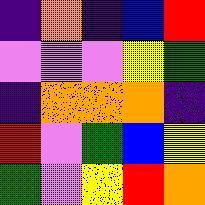[["indigo", "orange", "indigo", "blue", "red"], ["violet", "violet", "violet", "yellow", "green"], ["indigo", "orange", "orange", "orange", "indigo"], ["red", "violet", "green", "blue", "yellow"], ["green", "violet", "yellow", "red", "orange"]]